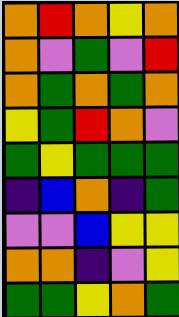[["orange", "red", "orange", "yellow", "orange"], ["orange", "violet", "green", "violet", "red"], ["orange", "green", "orange", "green", "orange"], ["yellow", "green", "red", "orange", "violet"], ["green", "yellow", "green", "green", "green"], ["indigo", "blue", "orange", "indigo", "green"], ["violet", "violet", "blue", "yellow", "yellow"], ["orange", "orange", "indigo", "violet", "yellow"], ["green", "green", "yellow", "orange", "green"]]